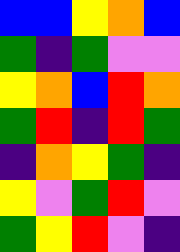[["blue", "blue", "yellow", "orange", "blue"], ["green", "indigo", "green", "violet", "violet"], ["yellow", "orange", "blue", "red", "orange"], ["green", "red", "indigo", "red", "green"], ["indigo", "orange", "yellow", "green", "indigo"], ["yellow", "violet", "green", "red", "violet"], ["green", "yellow", "red", "violet", "indigo"]]